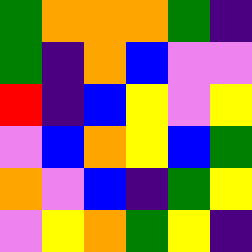[["green", "orange", "orange", "orange", "green", "indigo"], ["green", "indigo", "orange", "blue", "violet", "violet"], ["red", "indigo", "blue", "yellow", "violet", "yellow"], ["violet", "blue", "orange", "yellow", "blue", "green"], ["orange", "violet", "blue", "indigo", "green", "yellow"], ["violet", "yellow", "orange", "green", "yellow", "indigo"]]